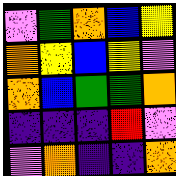[["violet", "green", "orange", "blue", "yellow"], ["orange", "yellow", "blue", "yellow", "violet"], ["orange", "blue", "green", "green", "orange"], ["indigo", "indigo", "indigo", "red", "violet"], ["violet", "orange", "indigo", "indigo", "orange"]]